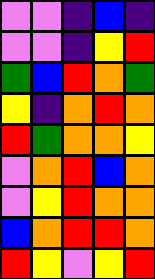[["violet", "violet", "indigo", "blue", "indigo"], ["violet", "violet", "indigo", "yellow", "red"], ["green", "blue", "red", "orange", "green"], ["yellow", "indigo", "orange", "red", "orange"], ["red", "green", "orange", "orange", "yellow"], ["violet", "orange", "red", "blue", "orange"], ["violet", "yellow", "red", "orange", "orange"], ["blue", "orange", "red", "red", "orange"], ["red", "yellow", "violet", "yellow", "red"]]